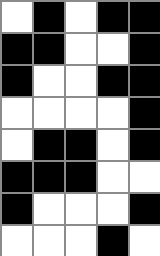[["white", "black", "white", "black", "black"], ["black", "black", "white", "white", "black"], ["black", "white", "white", "black", "black"], ["white", "white", "white", "white", "black"], ["white", "black", "black", "white", "black"], ["black", "black", "black", "white", "white"], ["black", "white", "white", "white", "black"], ["white", "white", "white", "black", "white"]]